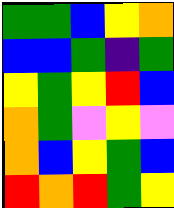[["green", "green", "blue", "yellow", "orange"], ["blue", "blue", "green", "indigo", "green"], ["yellow", "green", "yellow", "red", "blue"], ["orange", "green", "violet", "yellow", "violet"], ["orange", "blue", "yellow", "green", "blue"], ["red", "orange", "red", "green", "yellow"]]